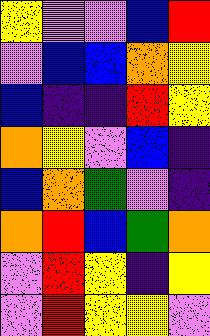[["yellow", "violet", "violet", "blue", "red"], ["violet", "blue", "blue", "orange", "yellow"], ["blue", "indigo", "indigo", "red", "yellow"], ["orange", "yellow", "violet", "blue", "indigo"], ["blue", "orange", "green", "violet", "indigo"], ["orange", "red", "blue", "green", "orange"], ["violet", "red", "yellow", "indigo", "yellow"], ["violet", "red", "yellow", "yellow", "violet"]]